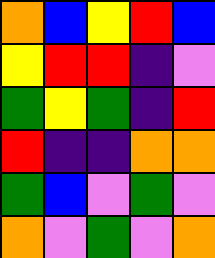[["orange", "blue", "yellow", "red", "blue"], ["yellow", "red", "red", "indigo", "violet"], ["green", "yellow", "green", "indigo", "red"], ["red", "indigo", "indigo", "orange", "orange"], ["green", "blue", "violet", "green", "violet"], ["orange", "violet", "green", "violet", "orange"]]